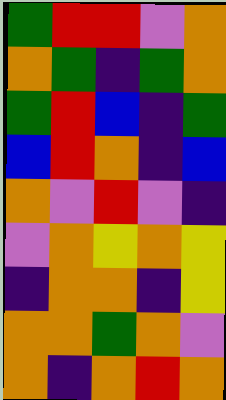[["green", "red", "red", "violet", "orange"], ["orange", "green", "indigo", "green", "orange"], ["green", "red", "blue", "indigo", "green"], ["blue", "red", "orange", "indigo", "blue"], ["orange", "violet", "red", "violet", "indigo"], ["violet", "orange", "yellow", "orange", "yellow"], ["indigo", "orange", "orange", "indigo", "yellow"], ["orange", "orange", "green", "orange", "violet"], ["orange", "indigo", "orange", "red", "orange"]]